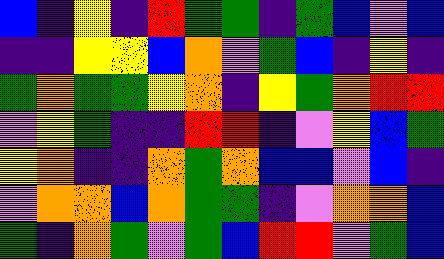[["blue", "indigo", "yellow", "indigo", "red", "green", "green", "indigo", "green", "blue", "violet", "blue"], ["indigo", "indigo", "yellow", "yellow", "blue", "orange", "violet", "green", "blue", "indigo", "yellow", "indigo"], ["green", "orange", "green", "green", "yellow", "orange", "indigo", "yellow", "green", "orange", "red", "red"], ["violet", "yellow", "green", "indigo", "indigo", "red", "red", "indigo", "violet", "yellow", "blue", "green"], ["yellow", "orange", "indigo", "indigo", "orange", "green", "orange", "blue", "blue", "violet", "blue", "indigo"], ["violet", "orange", "orange", "blue", "orange", "green", "green", "indigo", "violet", "orange", "orange", "blue"], ["green", "indigo", "orange", "green", "violet", "green", "blue", "red", "red", "violet", "green", "blue"]]